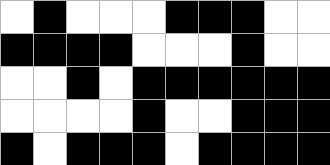[["white", "black", "white", "white", "white", "black", "black", "black", "white", "white"], ["black", "black", "black", "black", "white", "white", "white", "black", "white", "white"], ["white", "white", "black", "white", "black", "black", "black", "black", "black", "black"], ["white", "white", "white", "white", "black", "white", "white", "black", "black", "black"], ["black", "white", "black", "black", "black", "white", "black", "black", "black", "black"]]